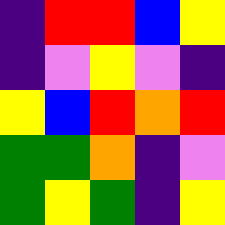[["indigo", "red", "red", "blue", "yellow"], ["indigo", "violet", "yellow", "violet", "indigo"], ["yellow", "blue", "red", "orange", "red"], ["green", "green", "orange", "indigo", "violet"], ["green", "yellow", "green", "indigo", "yellow"]]